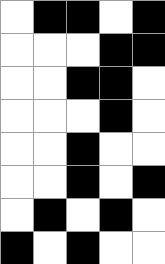[["white", "black", "black", "white", "black"], ["white", "white", "white", "black", "black"], ["white", "white", "black", "black", "white"], ["white", "white", "white", "black", "white"], ["white", "white", "black", "white", "white"], ["white", "white", "black", "white", "black"], ["white", "black", "white", "black", "white"], ["black", "white", "black", "white", "white"]]